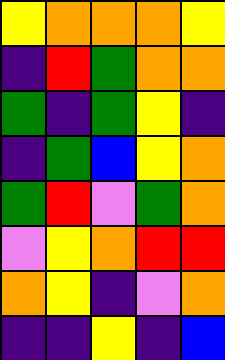[["yellow", "orange", "orange", "orange", "yellow"], ["indigo", "red", "green", "orange", "orange"], ["green", "indigo", "green", "yellow", "indigo"], ["indigo", "green", "blue", "yellow", "orange"], ["green", "red", "violet", "green", "orange"], ["violet", "yellow", "orange", "red", "red"], ["orange", "yellow", "indigo", "violet", "orange"], ["indigo", "indigo", "yellow", "indigo", "blue"]]